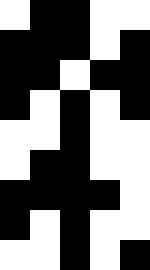[["white", "black", "black", "white", "white"], ["black", "black", "black", "white", "black"], ["black", "black", "white", "black", "black"], ["black", "white", "black", "white", "black"], ["white", "white", "black", "white", "white"], ["white", "black", "black", "white", "white"], ["black", "black", "black", "black", "white"], ["black", "white", "black", "white", "white"], ["white", "white", "black", "white", "black"]]